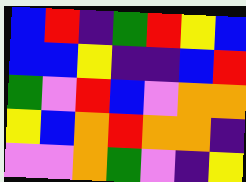[["blue", "red", "indigo", "green", "red", "yellow", "blue"], ["blue", "blue", "yellow", "indigo", "indigo", "blue", "red"], ["green", "violet", "red", "blue", "violet", "orange", "orange"], ["yellow", "blue", "orange", "red", "orange", "orange", "indigo"], ["violet", "violet", "orange", "green", "violet", "indigo", "yellow"]]